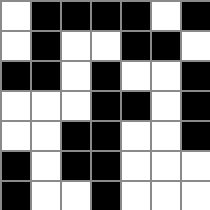[["white", "black", "black", "black", "black", "white", "black"], ["white", "black", "white", "white", "black", "black", "white"], ["black", "black", "white", "black", "white", "white", "black"], ["white", "white", "white", "black", "black", "white", "black"], ["white", "white", "black", "black", "white", "white", "black"], ["black", "white", "black", "black", "white", "white", "white"], ["black", "white", "white", "black", "white", "white", "white"]]